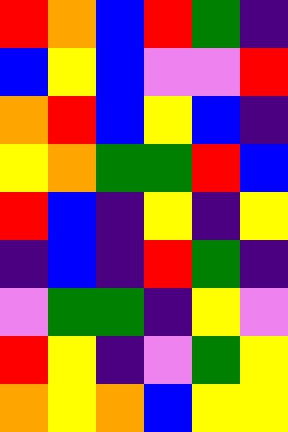[["red", "orange", "blue", "red", "green", "indigo"], ["blue", "yellow", "blue", "violet", "violet", "red"], ["orange", "red", "blue", "yellow", "blue", "indigo"], ["yellow", "orange", "green", "green", "red", "blue"], ["red", "blue", "indigo", "yellow", "indigo", "yellow"], ["indigo", "blue", "indigo", "red", "green", "indigo"], ["violet", "green", "green", "indigo", "yellow", "violet"], ["red", "yellow", "indigo", "violet", "green", "yellow"], ["orange", "yellow", "orange", "blue", "yellow", "yellow"]]